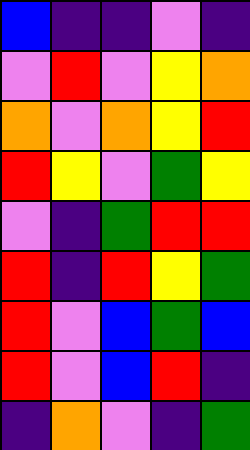[["blue", "indigo", "indigo", "violet", "indigo"], ["violet", "red", "violet", "yellow", "orange"], ["orange", "violet", "orange", "yellow", "red"], ["red", "yellow", "violet", "green", "yellow"], ["violet", "indigo", "green", "red", "red"], ["red", "indigo", "red", "yellow", "green"], ["red", "violet", "blue", "green", "blue"], ["red", "violet", "blue", "red", "indigo"], ["indigo", "orange", "violet", "indigo", "green"]]